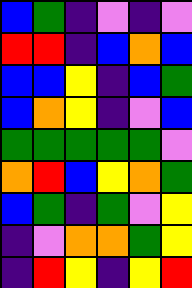[["blue", "green", "indigo", "violet", "indigo", "violet"], ["red", "red", "indigo", "blue", "orange", "blue"], ["blue", "blue", "yellow", "indigo", "blue", "green"], ["blue", "orange", "yellow", "indigo", "violet", "blue"], ["green", "green", "green", "green", "green", "violet"], ["orange", "red", "blue", "yellow", "orange", "green"], ["blue", "green", "indigo", "green", "violet", "yellow"], ["indigo", "violet", "orange", "orange", "green", "yellow"], ["indigo", "red", "yellow", "indigo", "yellow", "red"]]